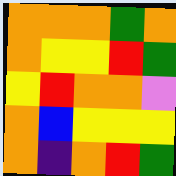[["orange", "orange", "orange", "green", "orange"], ["orange", "yellow", "yellow", "red", "green"], ["yellow", "red", "orange", "orange", "violet"], ["orange", "blue", "yellow", "yellow", "yellow"], ["orange", "indigo", "orange", "red", "green"]]